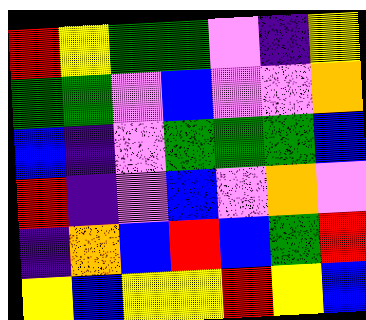[["red", "yellow", "green", "green", "violet", "indigo", "yellow"], ["green", "green", "violet", "blue", "violet", "violet", "orange"], ["blue", "indigo", "violet", "green", "green", "green", "blue"], ["red", "indigo", "violet", "blue", "violet", "orange", "violet"], ["indigo", "orange", "blue", "red", "blue", "green", "red"], ["yellow", "blue", "yellow", "yellow", "red", "yellow", "blue"]]